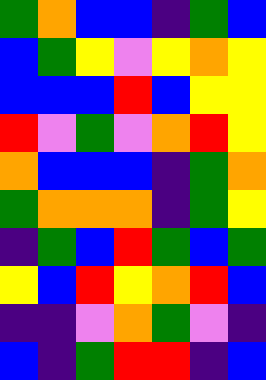[["green", "orange", "blue", "blue", "indigo", "green", "blue"], ["blue", "green", "yellow", "violet", "yellow", "orange", "yellow"], ["blue", "blue", "blue", "red", "blue", "yellow", "yellow"], ["red", "violet", "green", "violet", "orange", "red", "yellow"], ["orange", "blue", "blue", "blue", "indigo", "green", "orange"], ["green", "orange", "orange", "orange", "indigo", "green", "yellow"], ["indigo", "green", "blue", "red", "green", "blue", "green"], ["yellow", "blue", "red", "yellow", "orange", "red", "blue"], ["indigo", "indigo", "violet", "orange", "green", "violet", "indigo"], ["blue", "indigo", "green", "red", "red", "indigo", "blue"]]